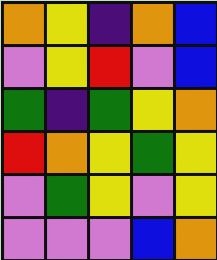[["orange", "yellow", "indigo", "orange", "blue"], ["violet", "yellow", "red", "violet", "blue"], ["green", "indigo", "green", "yellow", "orange"], ["red", "orange", "yellow", "green", "yellow"], ["violet", "green", "yellow", "violet", "yellow"], ["violet", "violet", "violet", "blue", "orange"]]